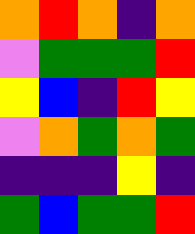[["orange", "red", "orange", "indigo", "orange"], ["violet", "green", "green", "green", "red"], ["yellow", "blue", "indigo", "red", "yellow"], ["violet", "orange", "green", "orange", "green"], ["indigo", "indigo", "indigo", "yellow", "indigo"], ["green", "blue", "green", "green", "red"]]